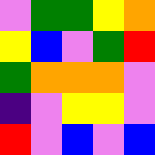[["violet", "green", "green", "yellow", "orange"], ["yellow", "blue", "violet", "green", "red"], ["green", "orange", "orange", "orange", "violet"], ["indigo", "violet", "yellow", "yellow", "violet"], ["red", "violet", "blue", "violet", "blue"]]